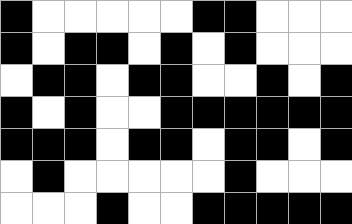[["black", "white", "white", "white", "white", "white", "black", "black", "white", "white", "white"], ["black", "white", "black", "black", "white", "black", "white", "black", "white", "white", "white"], ["white", "black", "black", "white", "black", "black", "white", "white", "black", "white", "black"], ["black", "white", "black", "white", "white", "black", "black", "black", "black", "black", "black"], ["black", "black", "black", "white", "black", "black", "white", "black", "black", "white", "black"], ["white", "black", "white", "white", "white", "white", "white", "black", "white", "white", "white"], ["white", "white", "white", "black", "white", "white", "black", "black", "black", "black", "black"]]